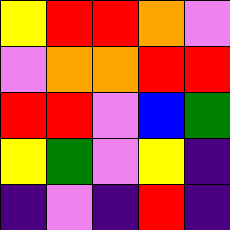[["yellow", "red", "red", "orange", "violet"], ["violet", "orange", "orange", "red", "red"], ["red", "red", "violet", "blue", "green"], ["yellow", "green", "violet", "yellow", "indigo"], ["indigo", "violet", "indigo", "red", "indigo"]]